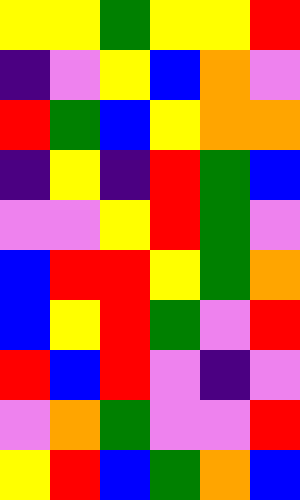[["yellow", "yellow", "green", "yellow", "yellow", "red"], ["indigo", "violet", "yellow", "blue", "orange", "violet"], ["red", "green", "blue", "yellow", "orange", "orange"], ["indigo", "yellow", "indigo", "red", "green", "blue"], ["violet", "violet", "yellow", "red", "green", "violet"], ["blue", "red", "red", "yellow", "green", "orange"], ["blue", "yellow", "red", "green", "violet", "red"], ["red", "blue", "red", "violet", "indigo", "violet"], ["violet", "orange", "green", "violet", "violet", "red"], ["yellow", "red", "blue", "green", "orange", "blue"]]